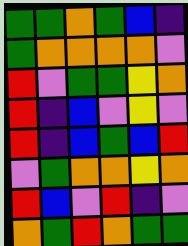[["green", "green", "orange", "green", "blue", "indigo"], ["green", "orange", "orange", "orange", "orange", "violet"], ["red", "violet", "green", "green", "yellow", "orange"], ["red", "indigo", "blue", "violet", "yellow", "violet"], ["red", "indigo", "blue", "green", "blue", "red"], ["violet", "green", "orange", "orange", "yellow", "orange"], ["red", "blue", "violet", "red", "indigo", "violet"], ["orange", "green", "red", "orange", "green", "green"]]